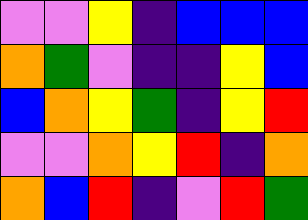[["violet", "violet", "yellow", "indigo", "blue", "blue", "blue"], ["orange", "green", "violet", "indigo", "indigo", "yellow", "blue"], ["blue", "orange", "yellow", "green", "indigo", "yellow", "red"], ["violet", "violet", "orange", "yellow", "red", "indigo", "orange"], ["orange", "blue", "red", "indigo", "violet", "red", "green"]]